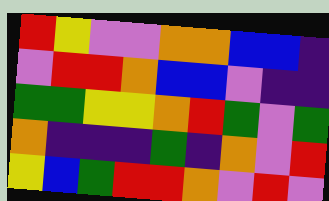[["red", "yellow", "violet", "violet", "orange", "orange", "blue", "blue", "indigo"], ["violet", "red", "red", "orange", "blue", "blue", "violet", "indigo", "indigo"], ["green", "green", "yellow", "yellow", "orange", "red", "green", "violet", "green"], ["orange", "indigo", "indigo", "indigo", "green", "indigo", "orange", "violet", "red"], ["yellow", "blue", "green", "red", "red", "orange", "violet", "red", "violet"]]